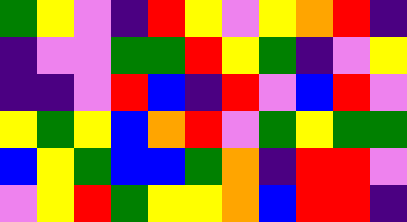[["green", "yellow", "violet", "indigo", "red", "yellow", "violet", "yellow", "orange", "red", "indigo"], ["indigo", "violet", "violet", "green", "green", "red", "yellow", "green", "indigo", "violet", "yellow"], ["indigo", "indigo", "violet", "red", "blue", "indigo", "red", "violet", "blue", "red", "violet"], ["yellow", "green", "yellow", "blue", "orange", "red", "violet", "green", "yellow", "green", "green"], ["blue", "yellow", "green", "blue", "blue", "green", "orange", "indigo", "red", "red", "violet"], ["violet", "yellow", "red", "green", "yellow", "yellow", "orange", "blue", "red", "red", "indigo"]]